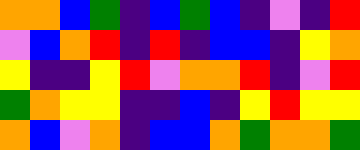[["orange", "orange", "blue", "green", "indigo", "blue", "green", "blue", "indigo", "violet", "indigo", "red"], ["violet", "blue", "orange", "red", "indigo", "red", "indigo", "blue", "blue", "indigo", "yellow", "orange"], ["yellow", "indigo", "indigo", "yellow", "red", "violet", "orange", "orange", "red", "indigo", "violet", "red"], ["green", "orange", "yellow", "yellow", "indigo", "indigo", "blue", "indigo", "yellow", "red", "yellow", "yellow"], ["orange", "blue", "violet", "orange", "indigo", "blue", "blue", "orange", "green", "orange", "orange", "green"]]